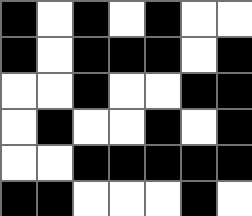[["black", "white", "black", "white", "black", "white", "white"], ["black", "white", "black", "black", "black", "white", "black"], ["white", "white", "black", "white", "white", "black", "black"], ["white", "black", "white", "white", "black", "white", "black"], ["white", "white", "black", "black", "black", "black", "black"], ["black", "black", "white", "white", "white", "black", "white"]]